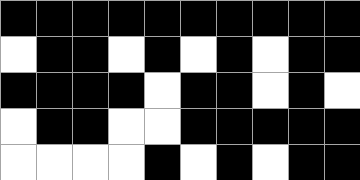[["black", "black", "black", "black", "black", "black", "black", "black", "black", "black"], ["white", "black", "black", "white", "black", "white", "black", "white", "black", "black"], ["black", "black", "black", "black", "white", "black", "black", "white", "black", "white"], ["white", "black", "black", "white", "white", "black", "black", "black", "black", "black"], ["white", "white", "white", "white", "black", "white", "black", "white", "black", "black"]]